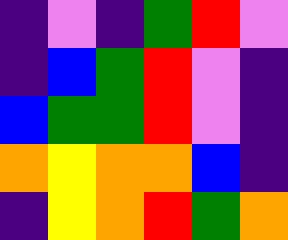[["indigo", "violet", "indigo", "green", "red", "violet"], ["indigo", "blue", "green", "red", "violet", "indigo"], ["blue", "green", "green", "red", "violet", "indigo"], ["orange", "yellow", "orange", "orange", "blue", "indigo"], ["indigo", "yellow", "orange", "red", "green", "orange"]]